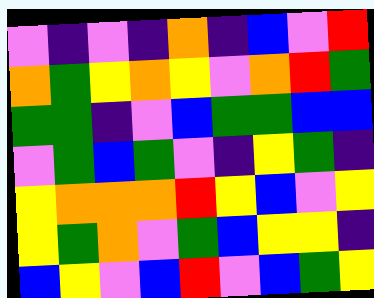[["violet", "indigo", "violet", "indigo", "orange", "indigo", "blue", "violet", "red"], ["orange", "green", "yellow", "orange", "yellow", "violet", "orange", "red", "green"], ["green", "green", "indigo", "violet", "blue", "green", "green", "blue", "blue"], ["violet", "green", "blue", "green", "violet", "indigo", "yellow", "green", "indigo"], ["yellow", "orange", "orange", "orange", "red", "yellow", "blue", "violet", "yellow"], ["yellow", "green", "orange", "violet", "green", "blue", "yellow", "yellow", "indigo"], ["blue", "yellow", "violet", "blue", "red", "violet", "blue", "green", "yellow"]]